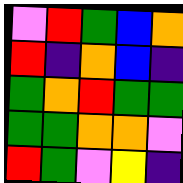[["violet", "red", "green", "blue", "orange"], ["red", "indigo", "orange", "blue", "indigo"], ["green", "orange", "red", "green", "green"], ["green", "green", "orange", "orange", "violet"], ["red", "green", "violet", "yellow", "indigo"]]